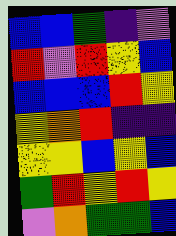[["blue", "blue", "green", "indigo", "violet"], ["red", "violet", "red", "yellow", "blue"], ["blue", "blue", "blue", "red", "yellow"], ["yellow", "orange", "red", "indigo", "indigo"], ["yellow", "yellow", "blue", "yellow", "blue"], ["green", "red", "yellow", "red", "yellow"], ["violet", "orange", "green", "green", "blue"]]